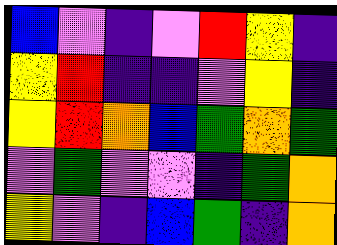[["blue", "violet", "indigo", "violet", "red", "yellow", "indigo"], ["yellow", "red", "indigo", "indigo", "violet", "yellow", "indigo"], ["yellow", "red", "orange", "blue", "green", "orange", "green"], ["violet", "green", "violet", "violet", "indigo", "green", "orange"], ["yellow", "violet", "indigo", "blue", "green", "indigo", "orange"]]